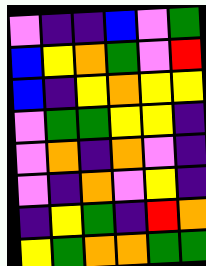[["violet", "indigo", "indigo", "blue", "violet", "green"], ["blue", "yellow", "orange", "green", "violet", "red"], ["blue", "indigo", "yellow", "orange", "yellow", "yellow"], ["violet", "green", "green", "yellow", "yellow", "indigo"], ["violet", "orange", "indigo", "orange", "violet", "indigo"], ["violet", "indigo", "orange", "violet", "yellow", "indigo"], ["indigo", "yellow", "green", "indigo", "red", "orange"], ["yellow", "green", "orange", "orange", "green", "green"]]